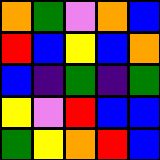[["orange", "green", "violet", "orange", "blue"], ["red", "blue", "yellow", "blue", "orange"], ["blue", "indigo", "green", "indigo", "green"], ["yellow", "violet", "red", "blue", "blue"], ["green", "yellow", "orange", "red", "blue"]]